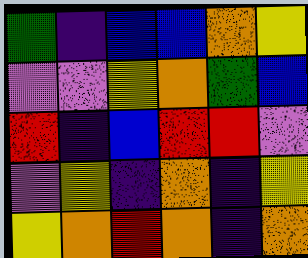[["green", "indigo", "blue", "blue", "orange", "yellow"], ["violet", "violet", "yellow", "orange", "green", "blue"], ["red", "indigo", "blue", "red", "red", "violet"], ["violet", "yellow", "indigo", "orange", "indigo", "yellow"], ["yellow", "orange", "red", "orange", "indigo", "orange"]]